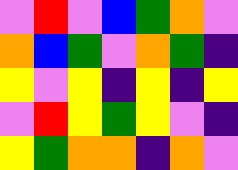[["violet", "red", "violet", "blue", "green", "orange", "violet"], ["orange", "blue", "green", "violet", "orange", "green", "indigo"], ["yellow", "violet", "yellow", "indigo", "yellow", "indigo", "yellow"], ["violet", "red", "yellow", "green", "yellow", "violet", "indigo"], ["yellow", "green", "orange", "orange", "indigo", "orange", "violet"]]